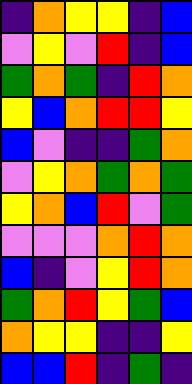[["indigo", "orange", "yellow", "yellow", "indigo", "blue"], ["violet", "yellow", "violet", "red", "indigo", "blue"], ["green", "orange", "green", "indigo", "red", "orange"], ["yellow", "blue", "orange", "red", "red", "yellow"], ["blue", "violet", "indigo", "indigo", "green", "orange"], ["violet", "yellow", "orange", "green", "orange", "green"], ["yellow", "orange", "blue", "red", "violet", "green"], ["violet", "violet", "violet", "orange", "red", "orange"], ["blue", "indigo", "violet", "yellow", "red", "orange"], ["green", "orange", "red", "yellow", "green", "blue"], ["orange", "yellow", "yellow", "indigo", "indigo", "yellow"], ["blue", "blue", "red", "indigo", "green", "indigo"]]